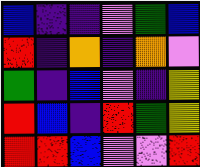[["blue", "indigo", "indigo", "violet", "green", "blue"], ["red", "indigo", "orange", "indigo", "orange", "violet"], ["green", "indigo", "blue", "violet", "indigo", "yellow"], ["red", "blue", "indigo", "red", "green", "yellow"], ["red", "red", "blue", "violet", "violet", "red"]]